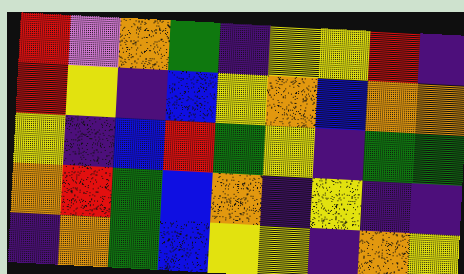[["red", "violet", "orange", "green", "indigo", "yellow", "yellow", "red", "indigo"], ["red", "yellow", "indigo", "blue", "yellow", "orange", "blue", "orange", "orange"], ["yellow", "indigo", "blue", "red", "green", "yellow", "indigo", "green", "green"], ["orange", "red", "green", "blue", "orange", "indigo", "yellow", "indigo", "indigo"], ["indigo", "orange", "green", "blue", "yellow", "yellow", "indigo", "orange", "yellow"]]